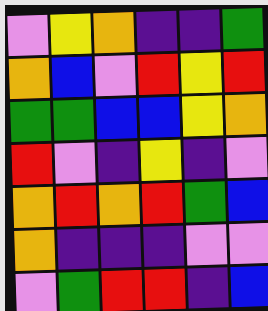[["violet", "yellow", "orange", "indigo", "indigo", "green"], ["orange", "blue", "violet", "red", "yellow", "red"], ["green", "green", "blue", "blue", "yellow", "orange"], ["red", "violet", "indigo", "yellow", "indigo", "violet"], ["orange", "red", "orange", "red", "green", "blue"], ["orange", "indigo", "indigo", "indigo", "violet", "violet"], ["violet", "green", "red", "red", "indigo", "blue"]]